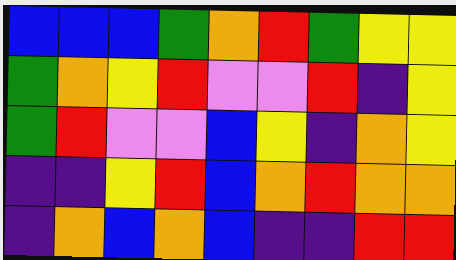[["blue", "blue", "blue", "green", "orange", "red", "green", "yellow", "yellow"], ["green", "orange", "yellow", "red", "violet", "violet", "red", "indigo", "yellow"], ["green", "red", "violet", "violet", "blue", "yellow", "indigo", "orange", "yellow"], ["indigo", "indigo", "yellow", "red", "blue", "orange", "red", "orange", "orange"], ["indigo", "orange", "blue", "orange", "blue", "indigo", "indigo", "red", "red"]]